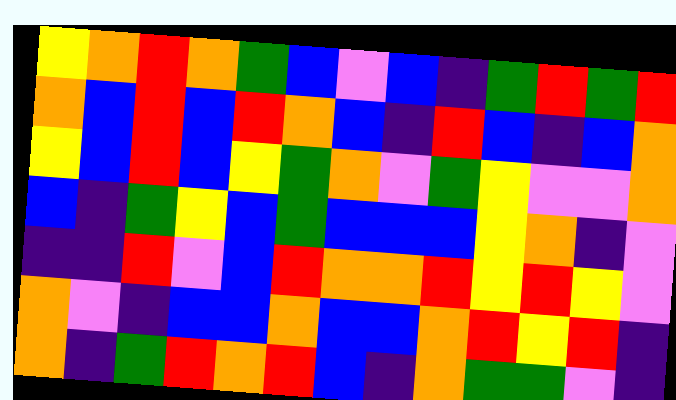[["yellow", "orange", "red", "orange", "green", "blue", "violet", "blue", "indigo", "green", "red", "green", "red"], ["orange", "blue", "red", "blue", "red", "orange", "blue", "indigo", "red", "blue", "indigo", "blue", "orange"], ["yellow", "blue", "red", "blue", "yellow", "green", "orange", "violet", "green", "yellow", "violet", "violet", "orange"], ["blue", "indigo", "green", "yellow", "blue", "green", "blue", "blue", "blue", "yellow", "orange", "indigo", "violet"], ["indigo", "indigo", "red", "violet", "blue", "red", "orange", "orange", "red", "yellow", "red", "yellow", "violet"], ["orange", "violet", "indigo", "blue", "blue", "orange", "blue", "blue", "orange", "red", "yellow", "red", "indigo"], ["orange", "indigo", "green", "red", "orange", "red", "blue", "indigo", "orange", "green", "green", "violet", "indigo"]]